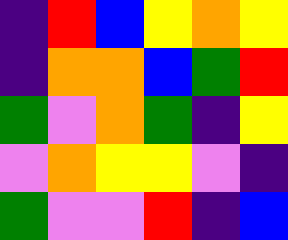[["indigo", "red", "blue", "yellow", "orange", "yellow"], ["indigo", "orange", "orange", "blue", "green", "red"], ["green", "violet", "orange", "green", "indigo", "yellow"], ["violet", "orange", "yellow", "yellow", "violet", "indigo"], ["green", "violet", "violet", "red", "indigo", "blue"]]